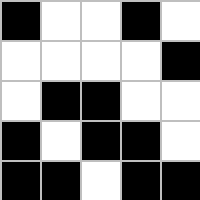[["black", "white", "white", "black", "white"], ["white", "white", "white", "white", "black"], ["white", "black", "black", "white", "white"], ["black", "white", "black", "black", "white"], ["black", "black", "white", "black", "black"]]